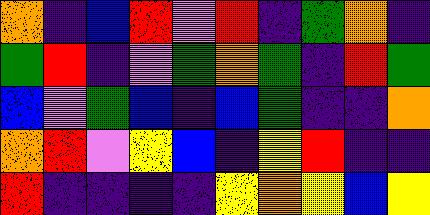[["orange", "indigo", "blue", "red", "violet", "red", "indigo", "green", "orange", "indigo"], ["green", "red", "indigo", "violet", "green", "orange", "green", "indigo", "red", "green"], ["blue", "violet", "green", "blue", "indigo", "blue", "green", "indigo", "indigo", "orange"], ["orange", "red", "violet", "yellow", "blue", "indigo", "yellow", "red", "indigo", "indigo"], ["red", "indigo", "indigo", "indigo", "indigo", "yellow", "orange", "yellow", "blue", "yellow"]]